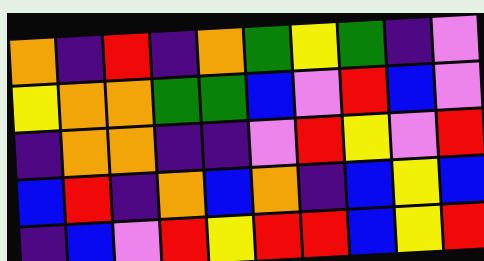[["orange", "indigo", "red", "indigo", "orange", "green", "yellow", "green", "indigo", "violet"], ["yellow", "orange", "orange", "green", "green", "blue", "violet", "red", "blue", "violet"], ["indigo", "orange", "orange", "indigo", "indigo", "violet", "red", "yellow", "violet", "red"], ["blue", "red", "indigo", "orange", "blue", "orange", "indigo", "blue", "yellow", "blue"], ["indigo", "blue", "violet", "red", "yellow", "red", "red", "blue", "yellow", "red"]]